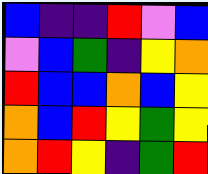[["blue", "indigo", "indigo", "red", "violet", "blue"], ["violet", "blue", "green", "indigo", "yellow", "orange"], ["red", "blue", "blue", "orange", "blue", "yellow"], ["orange", "blue", "red", "yellow", "green", "yellow"], ["orange", "red", "yellow", "indigo", "green", "red"]]